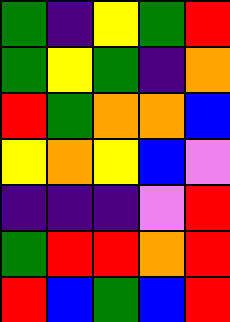[["green", "indigo", "yellow", "green", "red"], ["green", "yellow", "green", "indigo", "orange"], ["red", "green", "orange", "orange", "blue"], ["yellow", "orange", "yellow", "blue", "violet"], ["indigo", "indigo", "indigo", "violet", "red"], ["green", "red", "red", "orange", "red"], ["red", "blue", "green", "blue", "red"]]